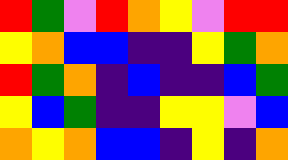[["red", "green", "violet", "red", "orange", "yellow", "violet", "red", "red"], ["yellow", "orange", "blue", "blue", "indigo", "indigo", "yellow", "green", "orange"], ["red", "green", "orange", "indigo", "blue", "indigo", "indigo", "blue", "green"], ["yellow", "blue", "green", "indigo", "indigo", "yellow", "yellow", "violet", "blue"], ["orange", "yellow", "orange", "blue", "blue", "indigo", "yellow", "indigo", "orange"]]